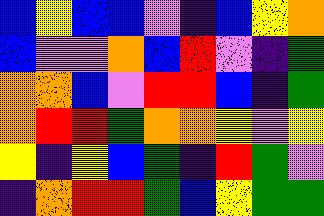[["blue", "yellow", "blue", "blue", "violet", "indigo", "blue", "yellow", "orange"], ["blue", "violet", "violet", "orange", "blue", "red", "violet", "indigo", "green"], ["orange", "orange", "blue", "violet", "red", "red", "blue", "indigo", "green"], ["orange", "red", "red", "green", "orange", "orange", "yellow", "violet", "yellow"], ["yellow", "indigo", "yellow", "blue", "green", "indigo", "red", "green", "violet"], ["indigo", "orange", "red", "red", "green", "blue", "yellow", "green", "green"]]